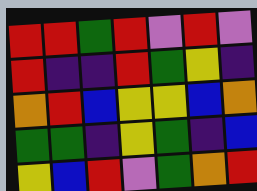[["red", "red", "green", "red", "violet", "red", "violet"], ["red", "indigo", "indigo", "red", "green", "yellow", "indigo"], ["orange", "red", "blue", "yellow", "yellow", "blue", "orange"], ["green", "green", "indigo", "yellow", "green", "indigo", "blue"], ["yellow", "blue", "red", "violet", "green", "orange", "red"]]